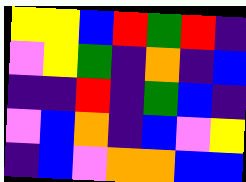[["yellow", "yellow", "blue", "red", "green", "red", "indigo"], ["violet", "yellow", "green", "indigo", "orange", "indigo", "blue"], ["indigo", "indigo", "red", "indigo", "green", "blue", "indigo"], ["violet", "blue", "orange", "indigo", "blue", "violet", "yellow"], ["indigo", "blue", "violet", "orange", "orange", "blue", "blue"]]